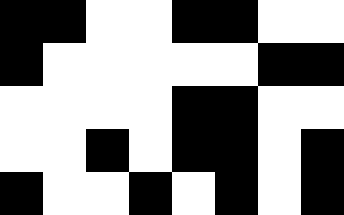[["black", "black", "white", "white", "black", "black", "white", "white"], ["black", "white", "white", "white", "white", "white", "black", "black"], ["white", "white", "white", "white", "black", "black", "white", "white"], ["white", "white", "black", "white", "black", "black", "white", "black"], ["black", "white", "white", "black", "white", "black", "white", "black"]]